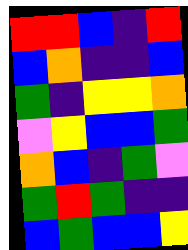[["red", "red", "blue", "indigo", "red"], ["blue", "orange", "indigo", "indigo", "blue"], ["green", "indigo", "yellow", "yellow", "orange"], ["violet", "yellow", "blue", "blue", "green"], ["orange", "blue", "indigo", "green", "violet"], ["green", "red", "green", "indigo", "indigo"], ["blue", "green", "blue", "blue", "yellow"]]